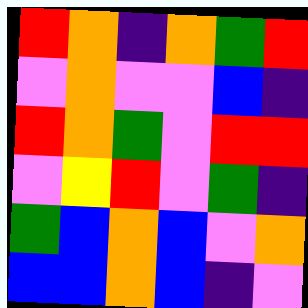[["red", "orange", "indigo", "orange", "green", "red"], ["violet", "orange", "violet", "violet", "blue", "indigo"], ["red", "orange", "green", "violet", "red", "red"], ["violet", "yellow", "red", "violet", "green", "indigo"], ["green", "blue", "orange", "blue", "violet", "orange"], ["blue", "blue", "orange", "blue", "indigo", "violet"]]